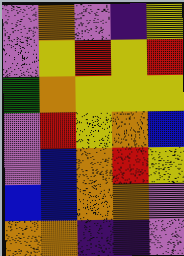[["violet", "orange", "violet", "indigo", "yellow"], ["violet", "yellow", "red", "yellow", "red"], ["green", "orange", "yellow", "yellow", "yellow"], ["violet", "red", "yellow", "orange", "blue"], ["violet", "blue", "orange", "red", "yellow"], ["blue", "blue", "orange", "orange", "violet"], ["orange", "orange", "indigo", "indigo", "violet"]]